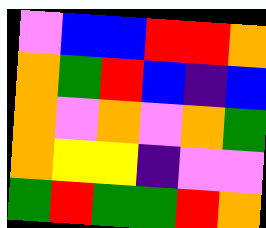[["violet", "blue", "blue", "red", "red", "orange"], ["orange", "green", "red", "blue", "indigo", "blue"], ["orange", "violet", "orange", "violet", "orange", "green"], ["orange", "yellow", "yellow", "indigo", "violet", "violet"], ["green", "red", "green", "green", "red", "orange"]]